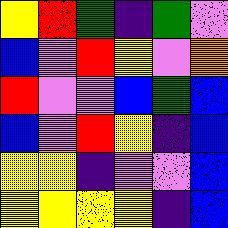[["yellow", "red", "green", "indigo", "green", "violet"], ["blue", "violet", "red", "yellow", "violet", "orange"], ["red", "violet", "violet", "blue", "green", "blue"], ["blue", "violet", "red", "yellow", "indigo", "blue"], ["yellow", "yellow", "indigo", "violet", "violet", "blue"], ["yellow", "yellow", "yellow", "yellow", "indigo", "blue"]]